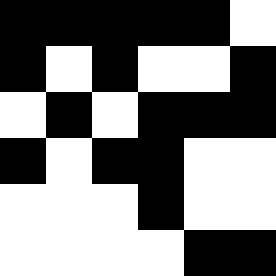[["black", "black", "black", "black", "black", "white"], ["black", "white", "black", "white", "white", "black"], ["white", "black", "white", "black", "black", "black"], ["black", "white", "black", "black", "white", "white"], ["white", "white", "white", "black", "white", "white"], ["white", "white", "white", "white", "black", "black"]]